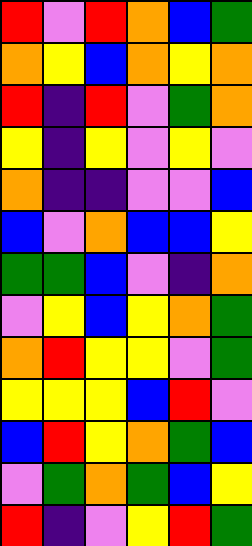[["red", "violet", "red", "orange", "blue", "green"], ["orange", "yellow", "blue", "orange", "yellow", "orange"], ["red", "indigo", "red", "violet", "green", "orange"], ["yellow", "indigo", "yellow", "violet", "yellow", "violet"], ["orange", "indigo", "indigo", "violet", "violet", "blue"], ["blue", "violet", "orange", "blue", "blue", "yellow"], ["green", "green", "blue", "violet", "indigo", "orange"], ["violet", "yellow", "blue", "yellow", "orange", "green"], ["orange", "red", "yellow", "yellow", "violet", "green"], ["yellow", "yellow", "yellow", "blue", "red", "violet"], ["blue", "red", "yellow", "orange", "green", "blue"], ["violet", "green", "orange", "green", "blue", "yellow"], ["red", "indigo", "violet", "yellow", "red", "green"]]